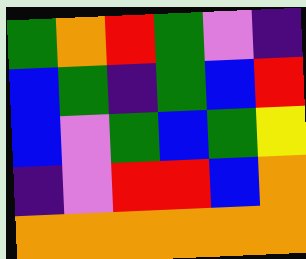[["green", "orange", "red", "green", "violet", "indigo"], ["blue", "green", "indigo", "green", "blue", "red"], ["blue", "violet", "green", "blue", "green", "yellow"], ["indigo", "violet", "red", "red", "blue", "orange"], ["orange", "orange", "orange", "orange", "orange", "orange"]]